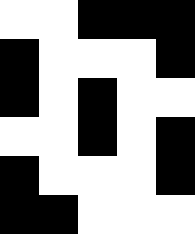[["white", "white", "black", "black", "black"], ["black", "white", "white", "white", "black"], ["black", "white", "black", "white", "white"], ["white", "white", "black", "white", "black"], ["black", "white", "white", "white", "black"], ["black", "black", "white", "white", "white"]]